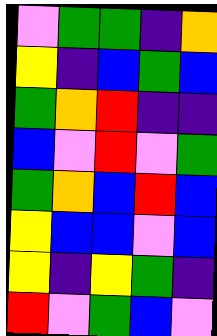[["violet", "green", "green", "indigo", "orange"], ["yellow", "indigo", "blue", "green", "blue"], ["green", "orange", "red", "indigo", "indigo"], ["blue", "violet", "red", "violet", "green"], ["green", "orange", "blue", "red", "blue"], ["yellow", "blue", "blue", "violet", "blue"], ["yellow", "indigo", "yellow", "green", "indigo"], ["red", "violet", "green", "blue", "violet"]]